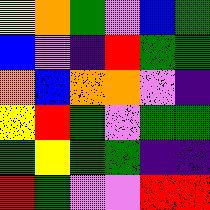[["yellow", "orange", "green", "violet", "blue", "green"], ["blue", "violet", "indigo", "red", "green", "green"], ["orange", "blue", "orange", "orange", "violet", "indigo"], ["yellow", "red", "green", "violet", "green", "green"], ["green", "yellow", "green", "green", "indigo", "indigo"], ["red", "green", "violet", "violet", "red", "red"]]